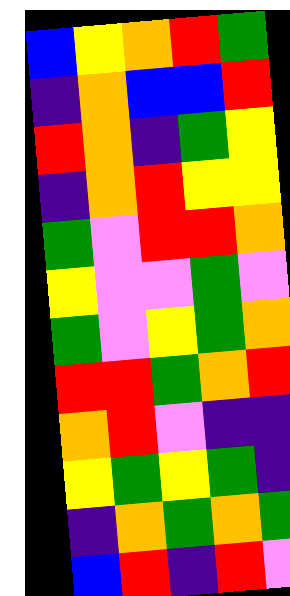[["blue", "yellow", "orange", "red", "green"], ["indigo", "orange", "blue", "blue", "red"], ["red", "orange", "indigo", "green", "yellow"], ["indigo", "orange", "red", "yellow", "yellow"], ["green", "violet", "red", "red", "orange"], ["yellow", "violet", "violet", "green", "violet"], ["green", "violet", "yellow", "green", "orange"], ["red", "red", "green", "orange", "red"], ["orange", "red", "violet", "indigo", "indigo"], ["yellow", "green", "yellow", "green", "indigo"], ["indigo", "orange", "green", "orange", "green"], ["blue", "red", "indigo", "red", "violet"]]